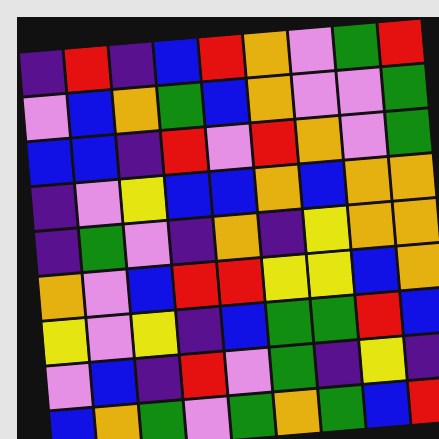[["indigo", "red", "indigo", "blue", "red", "orange", "violet", "green", "red"], ["violet", "blue", "orange", "green", "blue", "orange", "violet", "violet", "green"], ["blue", "blue", "indigo", "red", "violet", "red", "orange", "violet", "green"], ["indigo", "violet", "yellow", "blue", "blue", "orange", "blue", "orange", "orange"], ["indigo", "green", "violet", "indigo", "orange", "indigo", "yellow", "orange", "orange"], ["orange", "violet", "blue", "red", "red", "yellow", "yellow", "blue", "orange"], ["yellow", "violet", "yellow", "indigo", "blue", "green", "green", "red", "blue"], ["violet", "blue", "indigo", "red", "violet", "green", "indigo", "yellow", "indigo"], ["blue", "orange", "green", "violet", "green", "orange", "green", "blue", "red"]]